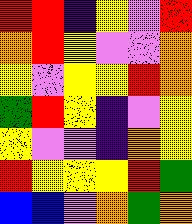[["red", "red", "indigo", "yellow", "violet", "red"], ["orange", "red", "yellow", "violet", "violet", "orange"], ["yellow", "violet", "yellow", "yellow", "red", "orange"], ["green", "red", "yellow", "indigo", "violet", "yellow"], ["yellow", "violet", "violet", "indigo", "orange", "yellow"], ["red", "yellow", "yellow", "yellow", "red", "green"], ["blue", "blue", "violet", "orange", "green", "orange"]]